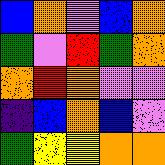[["blue", "orange", "violet", "blue", "orange"], ["green", "violet", "red", "green", "orange"], ["orange", "red", "orange", "violet", "violet"], ["indigo", "blue", "orange", "blue", "violet"], ["green", "yellow", "yellow", "orange", "orange"]]